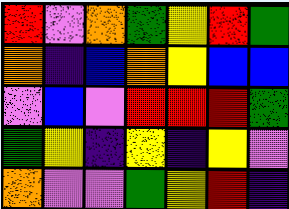[["red", "violet", "orange", "green", "yellow", "red", "green"], ["orange", "indigo", "blue", "orange", "yellow", "blue", "blue"], ["violet", "blue", "violet", "red", "red", "red", "green"], ["green", "yellow", "indigo", "yellow", "indigo", "yellow", "violet"], ["orange", "violet", "violet", "green", "yellow", "red", "indigo"]]